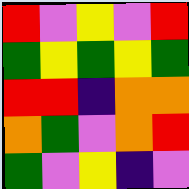[["red", "violet", "yellow", "violet", "red"], ["green", "yellow", "green", "yellow", "green"], ["red", "red", "indigo", "orange", "orange"], ["orange", "green", "violet", "orange", "red"], ["green", "violet", "yellow", "indigo", "violet"]]